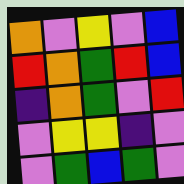[["orange", "violet", "yellow", "violet", "blue"], ["red", "orange", "green", "red", "blue"], ["indigo", "orange", "green", "violet", "red"], ["violet", "yellow", "yellow", "indigo", "violet"], ["violet", "green", "blue", "green", "violet"]]